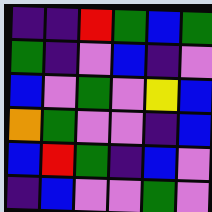[["indigo", "indigo", "red", "green", "blue", "green"], ["green", "indigo", "violet", "blue", "indigo", "violet"], ["blue", "violet", "green", "violet", "yellow", "blue"], ["orange", "green", "violet", "violet", "indigo", "blue"], ["blue", "red", "green", "indigo", "blue", "violet"], ["indigo", "blue", "violet", "violet", "green", "violet"]]